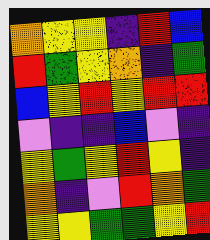[["orange", "yellow", "yellow", "indigo", "red", "blue"], ["red", "green", "yellow", "orange", "indigo", "green"], ["blue", "yellow", "red", "yellow", "red", "red"], ["violet", "indigo", "indigo", "blue", "violet", "indigo"], ["yellow", "green", "yellow", "red", "yellow", "indigo"], ["orange", "indigo", "violet", "red", "orange", "green"], ["yellow", "yellow", "green", "green", "yellow", "red"]]